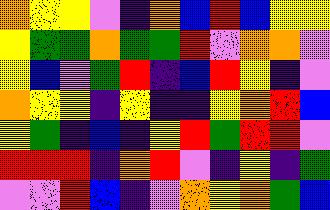[["orange", "yellow", "yellow", "violet", "indigo", "orange", "blue", "red", "blue", "yellow", "yellow"], ["yellow", "green", "green", "orange", "green", "green", "red", "violet", "orange", "orange", "violet"], ["yellow", "blue", "violet", "green", "red", "indigo", "blue", "red", "yellow", "indigo", "violet"], ["orange", "yellow", "yellow", "indigo", "yellow", "indigo", "indigo", "yellow", "orange", "red", "blue"], ["yellow", "green", "indigo", "blue", "indigo", "yellow", "red", "green", "red", "red", "violet"], ["red", "red", "red", "indigo", "orange", "red", "violet", "indigo", "yellow", "indigo", "green"], ["violet", "violet", "red", "blue", "indigo", "violet", "orange", "yellow", "orange", "green", "blue"]]